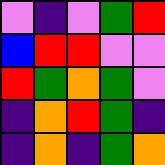[["violet", "indigo", "violet", "green", "red"], ["blue", "red", "red", "violet", "violet"], ["red", "green", "orange", "green", "violet"], ["indigo", "orange", "red", "green", "indigo"], ["indigo", "orange", "indigo", "green", "orange"]]